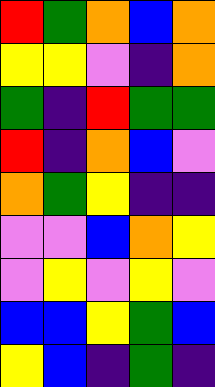[["red", "green", "orange", "blue", "orange"], ["yellow", "yellow", "violet", "indigo", "orange"], ["green", "indigo", "red", "green", "green"], ["red", "indigo", "orange", "blue", "violet"], ["orange", "green", "yellow", "indigo", "indigo"], ["violet", "violet", "blue", "orange", "yellow"], ["violet", "yellow", "violet", "yellow", "violet"], ["blue", "blue", "yellow", "green", "blue"], ["yellow", "blue", "indigo", "green", "indigo"]]